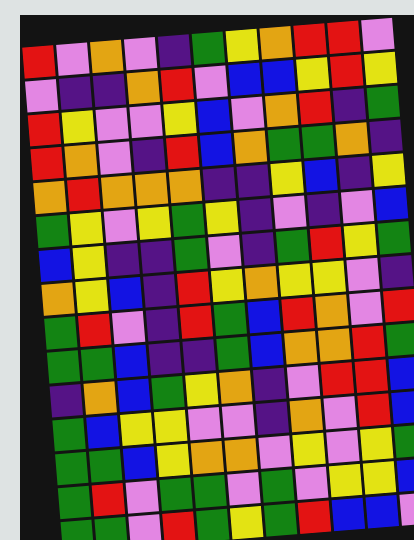[["red", "violet", "orange", "violet", "indigo", "green", "yellow", "orange", "red", "red", "violet"], ["violet", "indigo", "indigo", "orange", "red", "violet", "blue", "blue", "yellow", "red", "yellow"], ["red", "yellow", "violet", "violet", "yellow", "blue", "violet", "orange", "red", "indigo", "green"], ["red", "orange", "violet", "indigo", "red", "blue", "orange", "green", "green", "orange", "indigo"], ["orange", "red", "orange", "orange", "orange", "indigo", "indigo", "yellow", "blue", "indigo", "yellow"], ["green", "yellow", "violet", "yellow", "green", "yellow", "indigo", "violet", "indigo", "violet", "blue"], ["blue", "yellow", "indigo", "indigo", "green", "violet", "indigo", "green", "red", "yellow", "green"], ["orange", "yellow", "blue", "indigo", "red", "yellow", "orange", "yellow", "yellow", "violet", "indigo"], ["green", "red", "violet", "indigo", "red", "green", "blue", "red", "orange", "violet", "red"], ["green", "green", "blue", "indigo", "indigo", "green", "blue", "orange", "orange", "red", "green"], ["indigo", "orange", "blue", "green", "yellow", "orange", "indigo", "violet", "red", "red", "blue"], ["green", "blue", "yellow", "yellow", "violet", "violet", "indigo", "orange", "violet", "red", "blue"], ["green", "green", "blue", "yellow", "orange", "orange", "violet", "yellow", "violet", "yellow", "green"], ["green", "red", "violet", "green", "green", "violet", "green", "violet", "yellow", "yellow", "blue"], ["green", "green", "violet", "red", "green", "yellow", "green", "red", "blue", "blue", "violet"]]